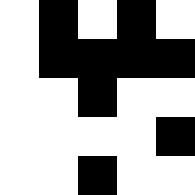[["white", "black", "white", "black", "white"], ["white", "black", "black", "black", "black"], ["white", "white", "black", "white", "white"], ["white", "white", "white", "white", "black"], ["white", "white", "black", "white", "white"]]